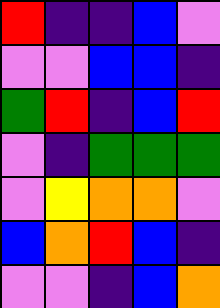[["red", "indigo", "indigo", "blue", "violet"], ["violet", "violet", "blue", "blue", "indigo"], ["green", "red", "indigo", "blue", "red"], ["violet", "indigo", "green", "green", "green"], ["violet", "yellow", "orange", "orange", "violet"], ["blue", "orange", "red", "blue", "indigo"], ["violet", "violet", "indigo", "blue", "orange"]]